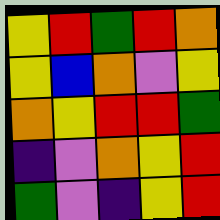[["yellow", "red", "green", "red", "orange"], ["yellow", "blue", "orange", "violet", "yellow"], ["orange", "yellow", "red", "red", "green"], ["indigo", "violet", "orange", "yellow", "red"], ["green", "violet", "indigo", "yellow", "red"]]